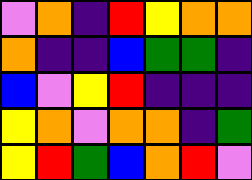[["violet", "orange", "indigo", "red", "yellow", "orange", "orange"], ["orange", "indigo", "indigo", "blue", "green", "green", "indigo"], ["blue", "violet", "yellow", "red", "indigo", "indigo", "indigo"], ["yellow", "orange", "violet", "orange", "orange", "indigo", "green"], ["yellow", "red", "green", "blue", "orange", "red", "violet"]]